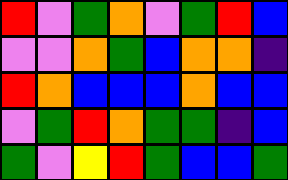[["red", "violet", "green", "orange", "violet", "green", "red", "blue"], ["violet", "violet", "orange", "green", "blue", "orange", "orange", "indigo"], ["red", "orange", "blue", "blue", "blue", "orange", "blue", "blue"], ["violet", "green", "red", "orange", "green", "green", "indigo", "blue"], ["green", "violet", "yellow", "red", "green", "blue", "blue", "green"]]